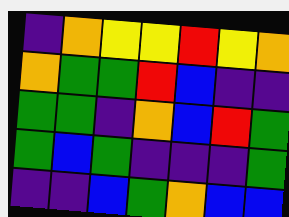[["indigo", "orange", "yellow", "yellow", "red", "yellow", "orange"], ["orange", "green", "green", "red", "blue", "indigo", "indigo"], ["green", "green", "indigo", "orange", "blue", "red", "green"], ["green", "blue", "green", "indigo", "indigo", "indigo", "green"], ["indigo", "indigo", "blue", "green", "orange", "blue", "blue"]]